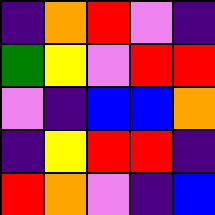[["indigo", "orange", "red", "violet", "indigo"], ["green", "yellow", "violet", "red", "red"], ["violet", "indigo", "blue", "blue", "orange"], ["indigo", "yellow", "red", "red", "indigo"], ["red", "orange", "violet", "indigo", "blue"]]